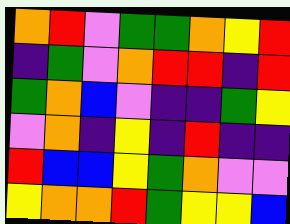[["orange", "red", "violet", "green", "green", "orange", "yellow", "red"], ["indigo", "green", "violet", "orange", "red", "red", "indigo", "red"], ["green", "orange", "blue", "violet", "indigo", "indigo", "green", "yellow"], ["violet", "orange", "indigo", "yellow", "indigo", "red", "indigo", "indigo"], ["red", "blue", "blue", "yellow", "green", "orange", "violet", "violet"], ["yellow", "orange", "orange", "red", "green", "yellow", "yellow", "blue"]]